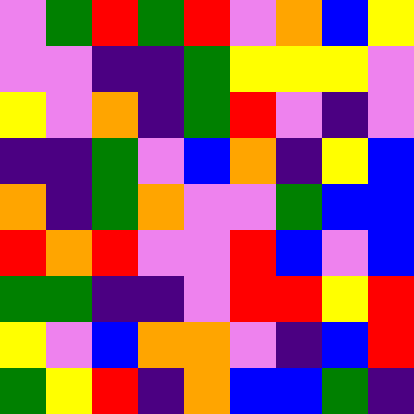[["violet", "green", "red", "green", "red", "violet", "orange", "blue", "yellow"], ["violet", "violet", "indigo", "indigo", "green", "yellow", "yellow", "yellow", "violet"], ["yellow", "violet", "orange", "indigo", "green", "red", "violet", "indigo", "violet"], ["indigo", "indigo", "green", "violet", "blue", "orange", "indigo", "yellow", "blue"], ["orange", "indigo", "green", "orange", "violet", "violet", "green", "blue", "blue"], ["red", "orange", "red", "violet", "violet", "red", "blue", "violet", "blue"], ["green", "green", "indigo", "indigo", "violet", "red", "red", "yellow", "red"], ["yellow", "violet", "blue", "orange", "orange", "violet", "indigo", "blue", "red"], ["green", "yellow", "red", "indigo", "orange", "blue", "blue", "green", "indigo"]]